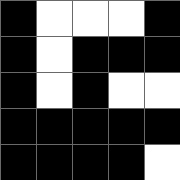[["black", "white", "white", "white", "black"], ["black", "white", "black", "black", "black"], ["black", "white", "black", "white", "white"], ["black", "black", "black", "black", "black"], ["black", "black", "black", "black", "white"]]